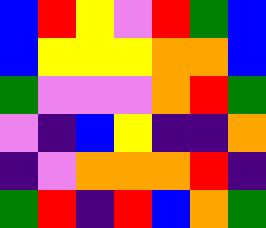[["blue", "red", "yellow", "violet", "red", "green", "blue"], ["blue", "yellow", "yellow", "yellow", "orange", "orange", "blue"], ["green", "violet", "violet", "violet", "orange", "red", "green"], ["violet", "indigo", "blue", "yellow", "indigo", "indigo", "orange"], ["indigo", "violet", "orange", "orange", "orange", "red", "indigo"], ["green", "red", "indigo", "red", "blue", "orange", "green"]]